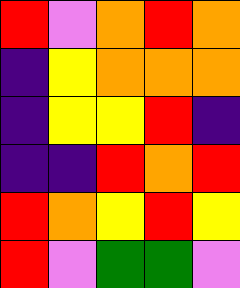[["red", "violet", "orange", "red", "orange"], ["indigo", "yellow", "orange", "orange", "orange"], ["indigo", "yellow", "yellow", "red", "indigo"], ["indigo", "indigo", "red", "orange", "red"], ["red", "orange", "yellow", "red", "yellow"], ["red", "violet", "green", "green", "violet"]]